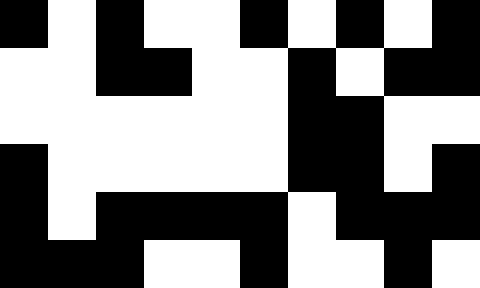[["black", "white", "black", "white", "white", "black", "white", "black", "white", "black"], ["white", "white", "black", "black", "white", "white", "black", "white", "black", "black"], ["white", "white", "white", "white", "white", "white", "black", "black", "white", "white"], ["black", "white", "white", "white", "white", "white", "black", "black", "white", "black"], ["black", "white", "black", "black", "black", "black", "white", "black", "black", "black"], ["black", "black", "black", "white", "white", "black", "white", "white", "black", "white"]]